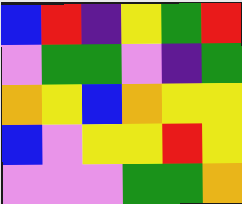[["blue", "red", "indigo", "yellow", "green", "red"], ["violet", "green", "green", "violet", "indigo", "green"], ["orange", "yellow", "blue", "orange", "yellow", "yellow"], ["blue", "violet", "yellow", "yellow", "red", "yellow"], ["violet", "violet", "violet", "green", "green", "orange"]]